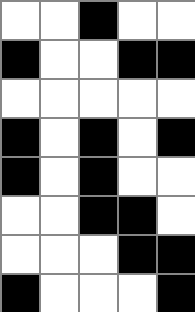[["white", "white", "black", "white", "white"], ["black", "white", "white", "black", "black"], ["white", "white", "white", "white", "white"], ["black", "white", "black", "white", "black"], ["black", "white", "black", "white", "white"], ["white", "white", "black", "black", "white"], ["white", "white", "white", "black", "black"], ["black", "white", "white", "white", "black"]]